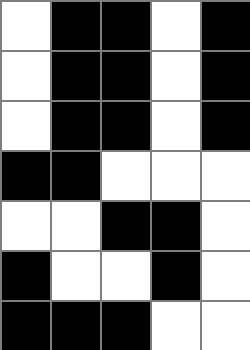[["white", "black", "black", "white", "black"], ["white", "black", "black", "white", "black"], ["white", "black", "black", "white", "black"], ["black", "black", "white", "white", "white"], ["white", "white", "black", "black", "white"], ["black", "white", "white", "black", "white"], ["black", "black", "black", "white", "white"]]